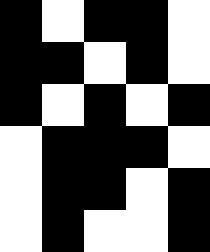[["black", "white", "black", "black", "white"], ["black", "black", "white", "black", "white"], ["black", "white", "black", "white", "black"], ["white", "black", "black", "black", "white"], ["white", "black", "black", "white", "black"], ["white", "black", "white", "white", "black"]]